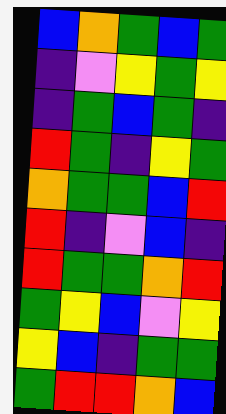[["blue", "orange", "green", "blue", "green"], ["indigo", "violet", "yellow", "green", "yellow"], ["indigo", "green", "blue", "green", "indigo"], ["red", "green", "indigo", "yellow", "green"], ["orange", "green", "green", "blue", "red"], ["red", "indigo", "violet", "blue", "indigo"], ["red", "green", "green", "orange", "red"], ["green", "yellow", "blue", "violet", "yellow"], ["yellow", "blue", "indigo", "green", "green"], ["green", "red", "red", "orange", "blue"]]